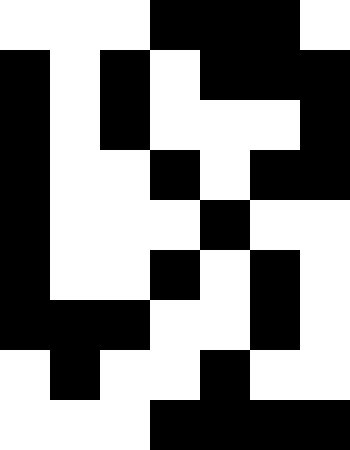[["white", "white", "white", "black", "black", "black", "white"], ["black", "white", "black", "white", "black", "black", "black"], ["black", "white", "black", "white", "white", "white", "black"], ["black", "white", "white", "black", "white", "black", "black"], ["black", "white", "white", "white", "black", "white", "white"], ["black", "white", "white", "black", "white", "black", "white"], ["black", "black", "black", "white", "white", "black", "white"], ["white", "black", "white", "white", "black", "white", "white"], ["white", "white", "white", "black", "black", "black", "black"]]